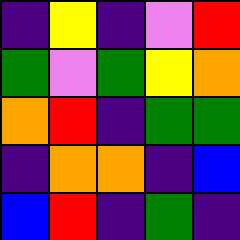[["indigo", "yellow", "indigo", "violet", "red"], ["green", "violet", "green", "yellow", "orange"], ["orange", "red", "indigo", "green", "green"], ["indigo", "orange", "orange", "indigo", "blue"], ["blue", "red", "indigo", "green", "indigo"]]